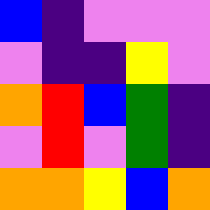[["blue", "indigo", "violet", "violet", "violet"], ["violet", "indigo", "indigo", "yellow", "violet"], ["orange", "red", "blue", "green", "indigo"], ["violet", "red", "violet", "green", "indigo"], ["orange", "orange", "yellow", "blue", "orange"]]